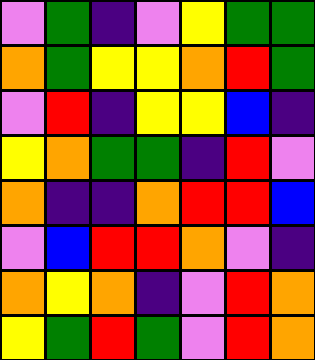[["violet", "green", "indigo", "violet", "yellow", "green", "green"], ["orange", "green", "yellow", "yellow", "orange", "red", "green"], ["violet", "red", "indigo", "yellow", "yellow", "blue", "indigo"], ["yellow", "orange", "green", "green", "indigo", "red", "violet"], ["orange", "indigo", "indigo", "orange", "red", "red", "blue"], ["violet", "blue", "red", "red", "orange", "violet", "indigo"], ["orange", "yellow", "orange", "indigo", "violet", "red", "orange"], ["yellow", "green", "red", "green", "violet", "red", "orange"]]